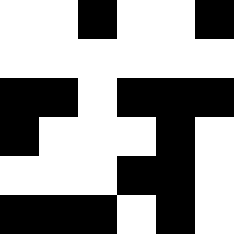[["white", "white", "black", "white", "white", "black"], ["white", "white", "white", "white", "white", "white"], ["black", "black", "white", "black", "black", "black"], ["black", "white", "white", "white", "black", "white"], ["white", "white", "white", "black", "black", "white"], ["black", "black", "black", "white", "black", "white"]]